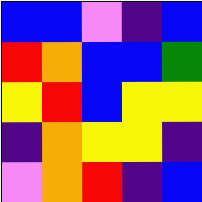[["blue", "blue", "violet", "indigo", "blue"], ["red", "orange", "blue", "blue", "green"], ["yellow", "red", "blue", "yellow", "yellow"], ["indigo", "orange", "yellow", "yellow", "indigo"], ["violet", "orange", "red", "indigo", "blue"]]